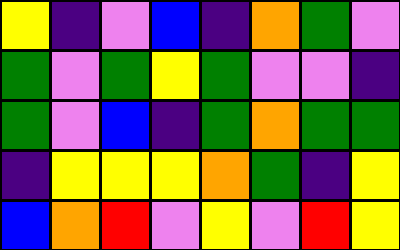[["yellow", "indigo", "violet", "blue", "indigo", "orange", "green", "violet"], ["green", "violet", "green", "yellow", "green", "violet", "violet", "indigo"], ["green", "violet", "blue", "indigo", "green", "orange", "green", "green"], ["indigo", "yellow", "yellow", "yellow", "orange", "green", "indigo", "yellow"], ["blue", "orange", "red", "violet", "yellow", "violet", "red", "yellow"]]